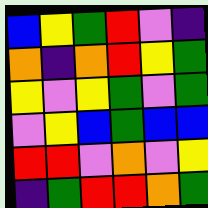[["blue", "yellow", "green", "red", "violet", "indigo"], ["orange", "indigo", "orange", "red", "yellow", "green"], ["yellow", "violet", "yellow", "green", "violet", "green"], ["violet", "yellow", "blue", "green", "blue", "blue"], ["red", "red", "violet", "orange", "violet", "yellow"], ["indigo", "green", "red", "red", "orange", "green"]]